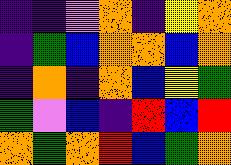[["indigo", "indigo", "violet", "orange", "indigo", "yellow", "orange"], ["indigo", "green", "blue", "orange", "orange", "blue", "orange"], ["indigo", "orange", "indigo", "orange", "blue", "yellow", "green"], ["green", "violet", "blue", "indigo", "red", "blue", "red"], ["orange", "green", "orange", "red", "blue", "green", "orange"]]